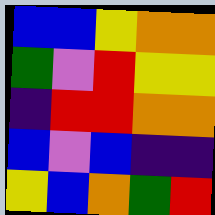[["blue", "blue", "yellow", "orange", "orange"], ["green", "violet", "red", "yellow", "yellow"], ["indigo", "red", "red", "orange", "orange"], ["blue", "violet", "blue", "indigo", "indigo"], ["yellow", "blue", "orange", "green", "red"]]